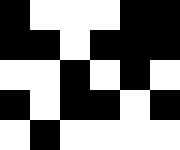[["black", "white", "white", "white", "black", "black"], ["black", "black", "white", "black", "black", "black"], ["white", "white", "black", "white", "black", "white"], ["black", "white", "black", "black", "white", "black"], ["white", "black", "white", "white", "white", "white"]]